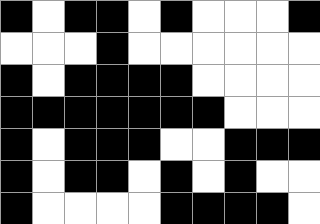[["black", "white", "black", "black", "white", "black", "white", "white", "white", "black"], ["white", "white", "white", "black", "white", "white", "white", "white", "white", "white"], ["black", "white", "black", "black", "black", "black", "white", "white", "white", "white"], ["black", "black", "black", "black", "black", "black", "black", "white", "white", "white"], ["black", "white", "black", "black", "black", "white", "white", "black", "black", "black"], ["black", "white", "black", "black", "white", "black", "white", "black", "white", "white"], ["black", "white", "white", "white", "white", "black", "black", "black", "black", "white"]]